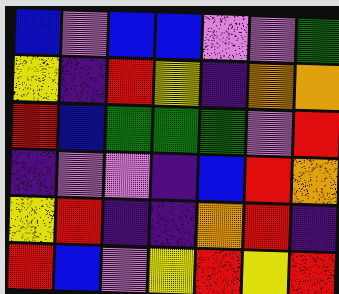[["blue", "violet", "blue", "blue", "violet", "violet", "green"], ["yellow", "indigo", "red", "yellow", "indigo", "orange", "orange"], ["red", "blue", "green", "green", "green", "violet", "red"], ["indigo", "violet", "violet", "indigo", "blue", "red", "orange"], ["yellow", "red", "indigo", "indigo", "orange", "red", "indigo"], ["red", "blue", "violet", "yellow", "red", "yellow", "red"]]